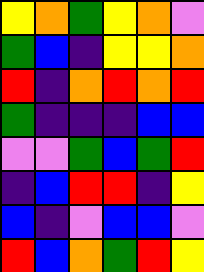[["yellow", "orange", "green", "yellow", "orange", "violet"], ["green", "blue", "indigo", "yellow", "yellow", "orange"], ["red", "indigo", "orange", "red", "orange", "red"], ["green", "indigo", "indigo", "indigo", "blue", "blue"], ["violet", "violet", "green", "blue", "green", "red"], ["indigo", "blue", "red", "red", "indigo", "yellow"], ["blue", "indigo", "violet", "blue", "blue", "violet"], ["red", "blue", "orange", "green", "red", "yellow"]]